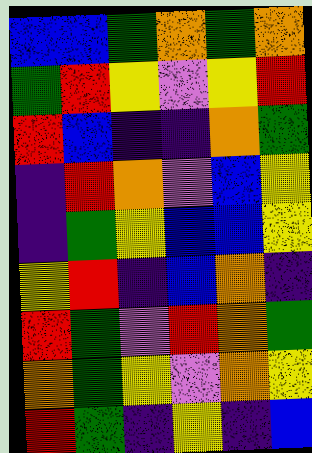[["blue", "blue", "green", "orange", "green", "orange"], ["green", "red", "yellow", "violet", "yellow", "red"], ["red", "blue", "indigo", "indigo", "orange", "green"], ["indigo", "red", "orange", "violet", "blue", "yellow"], ["indigo", "green", "yellow", "blue", "blue", "yellow"], ["yellow", "red", "indigo", "blue", "orange", "indigo"], ["red", "green", "violet", "red", "orange", "green"], ["orange", "green", "yellow", "violet", "orange", "yellow"], ["red", "green", "indigo", "yellow", "indigo", "blue"]]